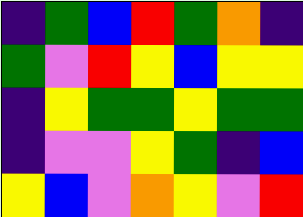[["indigo", "green", "blue", "red", "green", "orange", "indigo"], ["green", "violet", "red", "yellow", "blue", "yellow", "yellow"], ["indigo", "yellow", "green", "green", "yellow", "green", "green"], ["indigo", "violet", "violet", "yellow", "green", "indigo", "blue"], ["yellow", "blue", "violet", "orange", "yellow", "violet", "red"]]